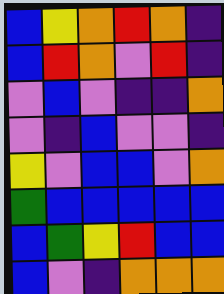[["blue", "yellow", "orange", "red", "orange", "indigo"], ["blue", "red", "orange", "violet", "red", "indigo"], ["violet", "blue", "violet", "indigo", "indigo", "orange"], ["violet", "indigo", "blue", "violet", "violet", "indigo"], ["yellow", "violet", "blue", "blue", "violet", "orange"], ["green", "blue", "blue", "blue", "blue", "blue"], ["blue", "green", "yellow", "red", "blue", "blue"], ["blue", "violet", "indigo", "orange", "orange", "orange"]]